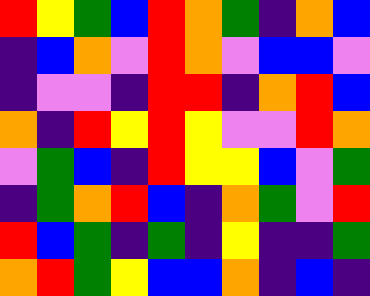[["red", "yellow", "green", "blue", "red", "orange", "green", "indigo", "orange", "blue"], ["indigo", "blue", "orange", "violet", "red", "orange", "violet", "blue", "blue", "violet"], ["indigo", "violet", "violet", "indigo", "red", "red", "indigo", "orange", "red", "blue"], ["orange", "indigo", "red", "yellow", "red", "yellow", "violet", "violet", "red", "orange"], ["violet", "green", "blue", "indigo", "red", "yellow", "yellow", "blue", "violet", "green"], ["indigo", "green", "orange", "red", "blue", "indigo", "orange", "green", "violet", "red"], ["red", "blue", "green", "indigo", "green", "indigo", "yellow", "indigo", "indigo", "green"], ["orange", "red", "green", "yellow", "blue", "blue", "orange", "indigo", "blue", "indigo"]]